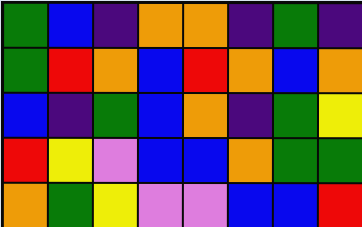[["green", "blue", "indigo", "orange", "orange", "indigo", "green", "indigo"], ["green", "red", "orange", "blue", "red", "orange", "blue", "orange"], ["blue", "indigo", "green", "blue", "orange", "indigo", "green", "yellow"], ["red", "yellow", "violet", "blue", "blue", "orange", "green", "green"], ["orange", "green", "yellow", "violet", "violet", "blue", "blue", "red"]]